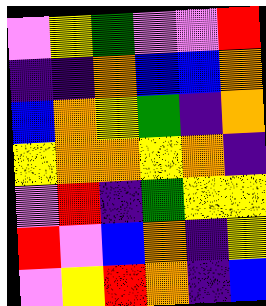[["violet", "yellow", "green", "violet", "violet", "red"], ["indigo", "indigo", "orange", "blue", "blue", "orange"], ["blue", "orange", "yellow", "green", "indigo", "orange"], ["yellow", "orange", "orange", "yellow", "orange", "indigo"], ["violet", "red", "indigo", "green", "yellow", "yellow"], ["red", "violet", "blue", "orange", "indigo", "yellow"], ["violet", "yellow", "red", "orange", "indigo", "blue"]]